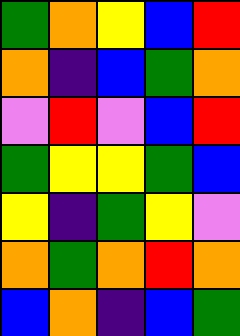[["green", "orange", "yellow", "blue", "red"], ["orange", "indigo", "blue", "green", "orange"], ["violet", "red", "violet", "blue", "red"], ["green", "yellow", "yellow", "green", "blue"], ["yellow", "indigo", "green", "yellow", "violet"], ["orange", "green", "orange", "red", "orange"], ["blue", "orange", "indigo", "blue", "green"]]